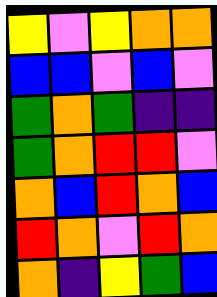[["yellow", "violet", "yellow", "orange", "orange"], ["blue", "blue", "violet", "blue", "violet"], ["green", "orange", "green", "indigo", "indigo"], ["green", "orange", "red", "red", "violet"], ["orange", "blue", "red", "orange", "blue"], ["red", "orange", "violet", "red", "orange"], ["orange", "indigo", "yellow", "green", "blue"]]